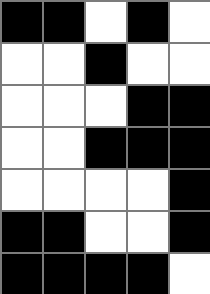[["black", "black", "white", "black", "white"], ["white", "white", "black", "white", "white"], ["white", "white", "white", "black", "black"], ["white", "white", "black", "black", "black"], ["white", "white", "white", "white", "black"], ["black", "black", "white", "white", "black"], ["black", "black", "black", "black", "white"]]